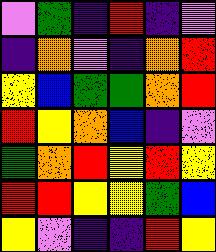[["violet", "green", "indigo", "red", "indigo", "violet"], ["indigo", "orange", "violet", "indigo", "orange", "red"], ["yellow", "blue", "green", "green", "orange", "red"], ["red", "yellow", "orange", "blue", "indigo", "violet"], ["green", "orange", "red", "yellow", "red", "yellow"], ["red", "red", "yellow", "yellow", "green", "blue"], ["yellow", "violet", "indigo", "indigo", "red", "yellow"]]